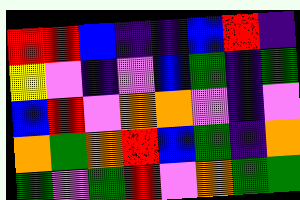[["red", "red", "blue", "indigo", "indigo", "blue", "red", "indigo"], ["yellow", "violet", "indigo", "violet", "blue", "green", "indigo", "green"], ["blue", "red", "violet", "orange", "orange", "violet", "indigo", "violet"], ["orange", "green", "orange", "red", "blue", "green", "indigo", "orange"], ["green", "violet", "green", "red", "violet", "orange", "green", "green"]]